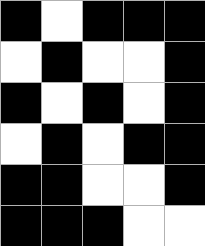[["black", "white", "black", "black", "black"], ["white", "black", "white", "white", "black"], ["black", "white", "black", "white", "black"], ["white", "black", "white", "black", "black"], ["black", "black", "white", "white", "black"], ["black", "black", "black", "white", "white"]]